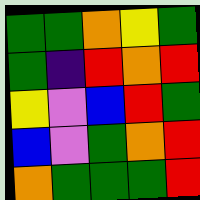[["green", "green", "orange", "yellow", "green"], ["green", "indigo", "red", "orange", "red"], ["yellow", "violet", "blue", "red", "green"], ["blue", "violet", "green", "orange", "red"], ["orange", "green", "green", "green", "red"]]